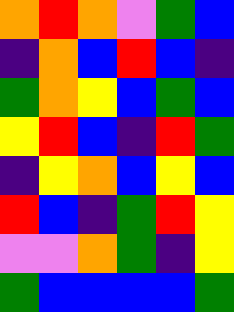[["orange", "red", "orange", "violet", "green", "blue"], ["indigo", "orange", "blue", "red", "blue", "indigo"], ["green", "orange", "yellow", "blue", "green", "blue"], ["yellow", "red", "blue", "indigo", "red", "green"], ["indigo", "yellow", "orange", "blue", "yellow", "blue"], ["red", "blue", "indigo", "green", "red", "yellow"], ["violet", "violet", "orange", "green", "indigo", "yellow"], ["green", "blue", "blue", "blue", "blue", "green"]]